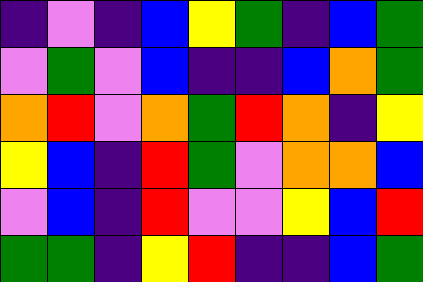[["indigo", "violet", "indigo", "blue", "yellow", "green", "indigo", "blue", "green"], ["violet", "green", "violet", "blue", "indigo", "indigo", "blue", "orange", "green"], ["orange", "red", "violet", "orange", "green", "red", "orange", "indigo", "yellow"], ["yellow", "blue", "indigo", "red", "green", "violet", "orange", "orange", "blue"], ["violet", "blue", "indigo", "red", "violet", "violet", "yellow", "blue", "red"], ["green", "green", "indigo", "yellow", "red", "indigo", "indigo", "blue", "green"]]